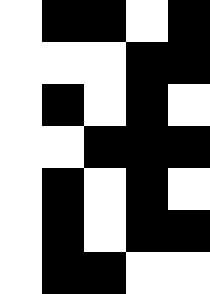[["white", "black", "black", "white", "black"], ["white", "white", "white", "black", "black"], ["white", "black", "white", "black", "white"], ["white", "white", "black", "black", "black"], ["white", "black", "white", "black", "white"], ["white", "black", "white", "black", "black"], ["white", "black", "black", "white", "white"]]